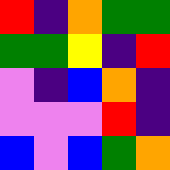[["red", "indigo", "orange", "green", "green"], ["green", "green", "yellow", "indigo", "red"], ["violet", "indigo", "blue", "orange", "indigo"], ["violet", "violet", "violet", "red", "indigo"], ["blue", "violet", "blue", "green", "orange"]]